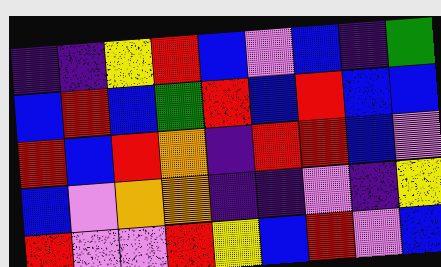[["indigo", "indigo", "yellow", "red", "blue", "violet", "blue", "indigo", "green"], ["blue", "red", "blue", "green", "red", "blue", "red", "blue", "blue"], ["red", "blue", "red", "orange", "indigo", "red", "red", "blue", "violet"], ["blue", "violet", "orange", "orange", "indigo", "indigo", "violet", "indigo", "yellow"], ["red", "violet", "violet", "red", "yellow", "blue", "red", "violet", "blue"]]